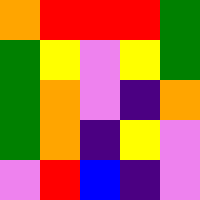[["orange", "red", "red", "red", "green"], ["green", "yellow", "violet", "yellow", "green"], ["green", "orange", "violet", "indigo", "orange"], ["green", "orange", "indigo", "yellow", "violet"], ["violet", "red", "blue", "indigo", "violet"]]